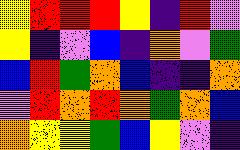[["yellow", "red", "red", "red", "yellow", "indigo", "red", "violet"], ["yellow", "indigo", "violet", "blue", "indigo", "orange", "violet", "green"], ["blue", "red", "green", "orange", "blue", "indigo", "indigo", "orange"], ["violet", "red", "orange", "red", "orange", "green", "orange", "blue"], ["orange", "yellow", "yellow", "green", "blue", "yellow", "violet", "indigo"]]